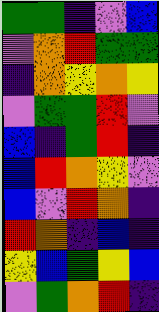[["green", "green", "indigo", "violet", "blue"], ["violet", "orange", "red", "green", "green"], ["indigo", "orange", "yellow", "orange", "yellow"], ["violet", "green", "green", "red", "violet"], ["blue", "indigo", "green", "red", "indigo"], ["blue", "red", "orange", "yellow", "violet"], ["blue", "violet", "red", "orange", "indigo"], ["red", "orange", "indigo", "blue", "indigo"], ["yellow", "blue", "green", "yellow", "blue"], ["violet", "green", "orange", "red", "indigo"]]